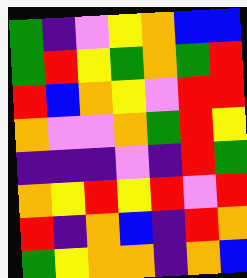[["green", "indigo", "violet", "yellow", "orange", "blue", "blue"], ["green", "red", "yellow", "green", "orange", "green", "red"], ["red", "blue", "orange", "yellow", "violet", "red", "red"], ["orange", "violet", "violet", "orange", "green", "red", "yellow"], ["indigo", "indigo", "indigo", "violet", "indigo", "red", "green"], ["orange", "yellow", "red", "yellow", "red", "violet", "red"], ["red", "indigo", "orange", "blue", "indigo", "red", "orange"], ["green", "yellow", "orange", "orange", "indigo", "orange", "blue"]]